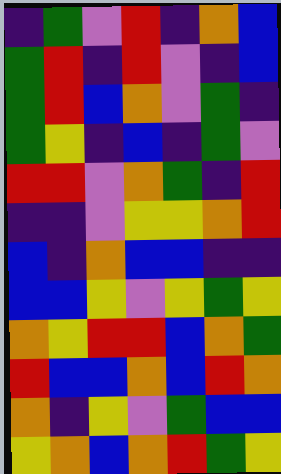[["indigo", "green", "violet", "red", "indigo", "orange", "blue"], ["green", "red", "indigo", "red", "violet", "indigo", "blue"], ["green", "red", "blue", "orange", "violet", "green", "indigo"], ["green", "yellow", "indigo", "blue", "indigo", "green", "violet"], ["red", "red", "violet", "orange", "green", "indigo", "red"], ["indigo", "indigo", "violet", "yellow", "yellow", "orange", "red"], ["blue", "indigo", "orange", "blue", "blue", "indigo", "indigo"], ["blue", "blue", "yellow", "violet", "yellow", "green", "yellow"], ["orange", "yellow", "red", "red", "blue", "orange", "green"], ["red", "blue", "blue", "orange", "blue", "red", "orange"], ["orange", "indigo", "yellow", "violet", "green", "blue", "blue"], ["yellow", "orange", "blue", "orange", "red", "green", "yellow"]]